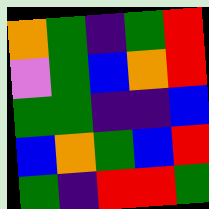[["orange", "green", "indigo", "green", "red"], ["violet", "green", "blue", "orange", "red"], ["green", "green", "indigo", "indigo", "blue"], ["blue", "orange", "green", "blue", "red"], ["green", "indigo", "red", "red", "green"]]